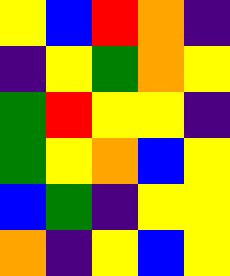[["yellow", "blue", "red", "orange", "indigo"], ["indigo", "yellow", "green", "orange", "yellow"], ["green", "red", "yellow", "yellow", "indigo"], ["green", "yellow", "orange", "blue", "yellow"], ["blue", "green", "indigo", "yellow", "yellow"], ["orange", "indigo", "yellow", "blue", "yellow"]]